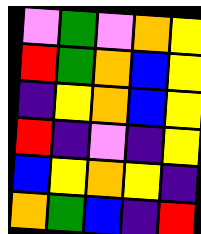[["violet", "green", "violet", "orange", "yellow"], ["red", "green", "orange", "blue", "yellow"], ["indigo", "yellow", "orange", "blue", "yellow"], ["red", "indigo", "violet", "indigo", "yellow"], ["blue", "yellow", "orange", "yellow", "indigo"], ["orange", "green", "blue", "indigo", "red"]]